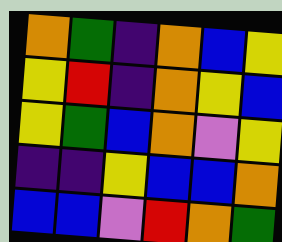[["orange", "green", "indigo", "orange", "blue", "yellow"], ["yellow", "red", "indigo", "orange", "yellow", "blue"], ["yellow", "green", "blue", "orange", "violet", "yellow"], ["indigo", "indigo", "yellow", "blue", "blue", "orange"], ["blue", "blue", "violet", "red", "orange", "green"]]